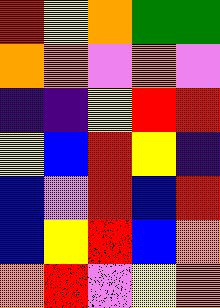[["red", "yellow", "orange", "green", "green"], ["orange", "orange", "violet", "orange", "violet"], ["indigo", "indigo", "yellow", "red", "red"], ["yellow", "blue", "red", "yellow", "indigo"], ["blue", "violet", "red", "blue", "red"], ["blue", "yellow", "red", "blue", "orange"], ["orange", "red", "violet", "yellow", "orange"]]